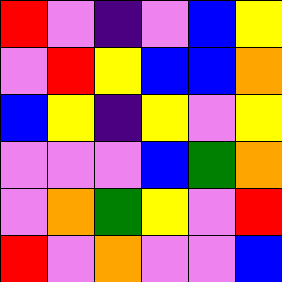[["red", "violet", "indigo", "violet", "blue", "yellow"], ["violet", "red", "yellow", "blue", "blue", "orange"], ["blue", "yellow", "indigo", "yellow", "violet", "yellow"], ["violet", "violet", "violet", "blue", "green", "orange"], ["violet", "orange", "green", "yellow", "violet", "red"], ["red", "violet", "orange", "violet", "violet", "blue"]]